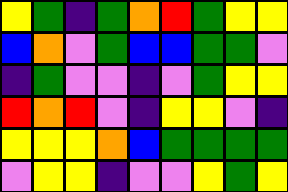[["yellow", "green", "indigo", "green", "orange", "red", "green", "yellow", "yellow"], ["blue", "orange", "violet", "green", "blue", "blue", "green", "green", "violet"], ["indigo", "green", "violet", "violet", "indigo", "violet", "green", "yellow", "yellow"], ["red", "orange", "red", "violet", "indigo", "yellow", "yellow", "violet", "indigo"], ["yellow", "yellow", "yellow", "orange", "blue", "green", "green", "green", "green"], ["violet", "yellow", "yellow", "indigo", "violet", "violet", "yellow", "green", "yellow"]]